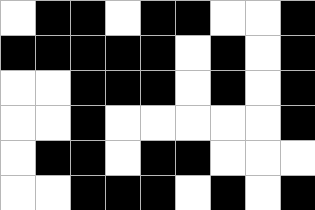[["white", "black", "black", "white", "black", "black", "white", "white", "black"], ["black", "black", "black", "black", "black", "white", "black", "white", "black"], ["white", "white", "black", "black", "black", "white", "black", "white", "black"], ["white", "white", "black", "white", "white", "white", "white", "white", "black"], ["white", "black", "black", "white", "black", "black", "white", "white", "white"], ["white", "white", "black", "black", "black", "white", "black", "white", "black"]]